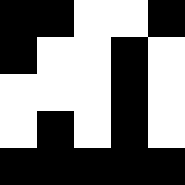[["black", "black", "white", "white", "black"], ["black", "white", "white", "black", "white"], ["white", "white", "white", "black", "white"], ["white", "black", "white", "black", "white"], ["black", "black", "black", "black", "black"]]